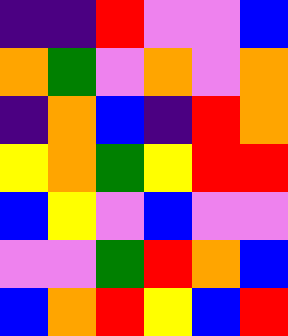[["indigo", "indigo", "red", "violet", "violet", "blue"], ["orange", "green", "violet", "orange", "violet", "orange"], ["indigo", "orange", "blue", "indigo", "red", "orange"], ["yellow", "orange", "green", "yellow", "red", "red"], ["blue", "yellow", "violet", "blue", "violet", "violet"], ["violet", "violet", "green", "red", "orange", "blue"], ["blue", "orange", "red", "yellow", "blue", "red"]]